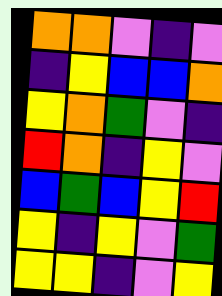[["orange", "orange", "violet", "indigo", "violet"], ["indigo", "yellow", "blue", "blue", "orange"], ["yellow", "orange", "green", "violet", "indigo"], ["red", "orange", "indigo", "yellow", "violet"], ["blue", "green", "blue", "yellow", "red"], ["yellow", "indigo", "yellow", "violet", "green"], ["yellow", "yellow", "indigo", "violet", "yellow"]]